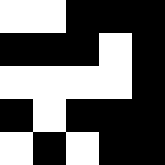[["white", "white", "black", "black", "black"], ["black", "black", "black", "white", "black"], ["white", "white", "white", "white", "black"], ["black", "white", "black", "black", "black"], ["white", "black", "white", "black", "black"]]